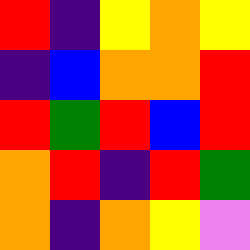[["red", "indigo", "yellow", "orange", "yellow"], ["indigo", "blue", "orange", "orange", "red"], ["red", "green", "red", "blue", "red"], ["orange", "red", "indigo", "red", "green"], ["orange", "indigo", "orange", "yellow", "violet"]]